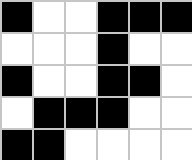[["black", "white", "white", "black", "black", "black"], ["white", "white", "white", "black", "white", "white"], ["black", "white", "white", "black", "black", "white"], ["white", "black", "black", "black", "white", "white"], ["black", "black", "white", "white", "white", "white"]]